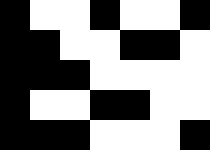[["black", "white", "white", "black", "white", "white", "black"], ["black", "black", "white", "white", "black", "black", "white"], ["black", "black", "black", "white", "white", "white", "white"], ["black", "white", "white", "black", "black", "white", "white"], ["black", "black", "black", "white", "white", "white", "black"]]